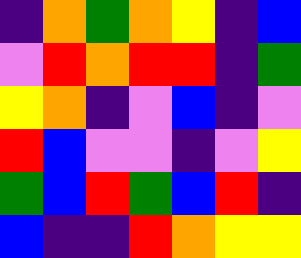[["indigo", "orange", "green", "orange", "yellow", "indigo", "blue"], ["violet", "red", "orange", "red", "red", "indigo", "green"], ["yellow", "orange", "indigo", "violet", "blue", "indigo", "violet"], ["red", "blue", "violet", "violet", "indigo", "violet", "yellow"], ["green", "blue", "red", "green", "blue", "red", "indigo"], ["blue", "indigo", "indigo", "red", "orange", "yellow", "yellow"]]